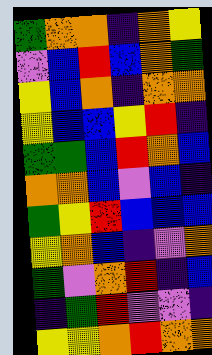[["green", "orange", "orange", "indigo", "orange", "yellow"], ["violet", "blue", "red", "blue", "orange", "green"], ["yellow", "blue", "orange", "indigo", "orange", "orange"], ["yellow", "blue", "blue", "yellow", "red", "indigo"], ["green", "green", "blue", "red", "orange", "blue"], ["orange", "orange", "blue", "violet", "blue", "indigo"], ["green", "yellow", "red", "blue", "blue", "blue"], ["yellow", "orange", "blue", "indigo", "violet", "orange"], ["green", "violet", "orange", "red", "indigo", "blue"], ["indigo", "green", "red", "violet", "violet", "indigo"], ["yellow", "yellow", "orange", "red", "orange", "orange"]]